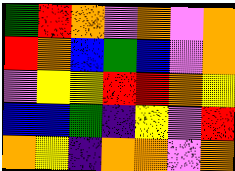[["green", "red", "orange", "violet", "orange", "violet", "orange"], ["red", "orange", "blue", "green", "blue", "violet", "orange"], ["violet", "yellow", "yellow", "red", "red", "orange", "yellow"], ["blue", "blue", "green", "indigo", "yellow", "violet", "red"], ["orange", "yellow", "indigo", "orange", "orange", "violet", "orange"]]